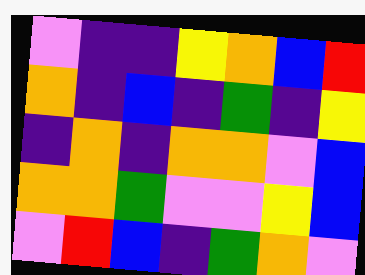[["violet", "indigo", "indigo", "yellow", "orange", "blue", "red"], ["orange", "indigo", "blue", "indigo", "green", "indigo", "yellow"], ["indigo", "orange", "indigo", "orange", "orange", "violet", "blue"], ["orange", "orange", "green", "violet", "violet", "yellow", "blue"], ["violet", "red", "blue", "indigo", "green", "orange", "violet"]]